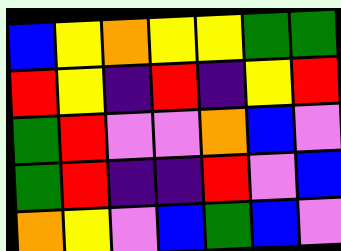[["blue", "yellow", "orange", "yellow", "yellow", "green", "green"], ["red", "yellow", "indigo", "red", "indigo", "yellow", "red"], ["green", "red", "violet", "violet", "orange", "blue", "violet"], ["green", "red", "indigo", "indigo", "red", "violet", "blue"], ["orange", "yellow", "violet", "blue", "green", "blue", "violet"]]